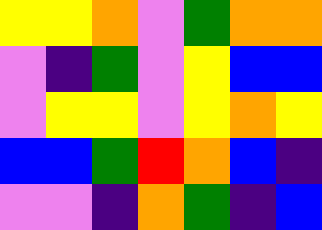[["yellow", "yellow", "orange", "violet", "green", "orange", "orange"], ["violet", "indigo", "green", "violet", "yellow", "blue", "blue"], ["violet", "yellow", "yellow", "violet", "yellow", "orange", "yellow"], ["blue", "blue", "green", "red", "orange", "blue", "indigo"], ["violet", "violet", "indigo", "orange", "green", "indigo", "blue"]]